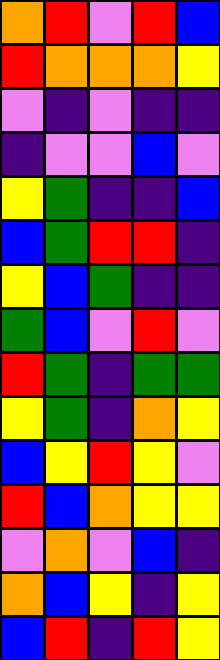[["orange", "red", "violet", "red", "blue"], ["red", "orange", "orange", "orange", "yellow"], ["violet", "indigo", "violet", "indigo", "indigo"], ["indigo", "violet", "violet", "blue", "violet"], ["yellow", "green", "indigo", "indigo", "blue"], ["blue", "green", "red", "red", "indigo"], ["yellow", "blue", "green", "indigo", "indigo"], ["green", "blue", "violet", "red", "violet"], ["red", "green", "indigo", "green", "green"], ["yellow", "green", "indigo", "orange", "yellow"], ["blue", "yellow", "red", "yellow", "violet"], ["red", "blue", "orange", "yellow", "yellow"], ["violet", "orange", "violet", "blue", "indigo"], ["orange", "blue", "yellow", "indigo", "yellow"], ["blue", "red", "indigo", "red", "yellow"]]